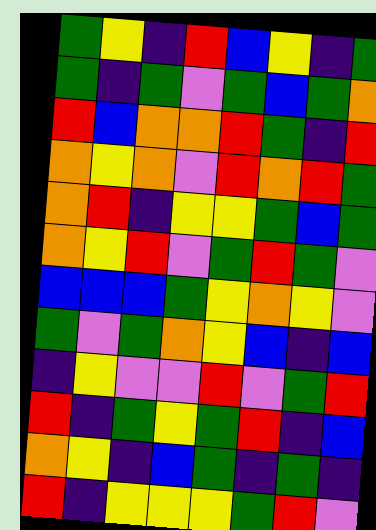[["green", "yellow", "indigo", "red", "blue", "yellow", "indigo", "green"], ["green", "indigo", "green", "violet", "green", "blue", "green", "orange"], ["red", "blue", "orange", "orange", "red", "green", "indigo", "red"], ["orange", "yellow", "orange", "violet", "red", "orange", "red", "green"], ["orange", "red", "indigo", "yellow", "yellow", "green", "blue", "green"], ["orange", "yellow", "red", "violet", "green", "red", "green", "violet"], ["blue", "blue", "blue", "green", "yellow", "orange", "yellow", "violet"], ["green", "violet", "green", "orange", "yellow", "blue", "indigo", "blue"], ["indigo", "yellow", "violet", "violet", "red", "violet", "green", "red"], ["red", "indigo", "green", "yellow", "green", "red", "indigo", "blue"], ["orange", "yellow", "indigo", "blue", "green", "indigo", "green", "indigo"], ["red", "indigo", "yellow", "yellow", "yellow", "green", "red", "violet"]]